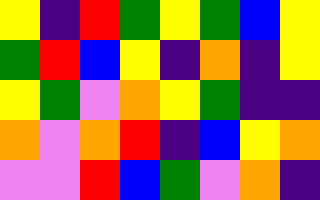[["yellow", "indigo", "red", "green", "yellow", "green", "blue", "yellow"], ["green", "red", "blue", "yellow", "indigo", "orange", "indigo", "yellow"], ["yellow", "green", "violet", "orange", "yellow", "green", "indigo", "indigo"], ["orange", "violet", "orange", "red", "indigo", "blue", "yellow", "orange"], ["violet", "violet", "red", "blue", "green", "violet", "orange", "indigo"]]